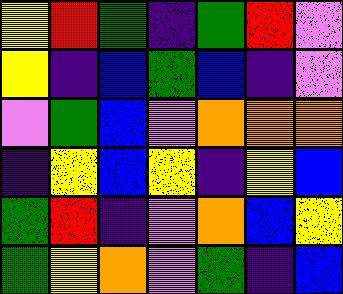[["yellow", "red", "green", "indigo", "green", "red", "violet"], ["yellow", "indigo", "blue", "green", "blue", "indigo", "violet"], ["violet", "green", "blue", "violet", "orange", "orange", "orange"], ["indigo", "yellow", "blue", "yellow", "indigo", "yellow", "blue"], ["green", "red", "indigo", "violet", "orange", "blue", "yellow"], ["green", "yellow", "orange", "violet", "green", "indigo", "blue"]]